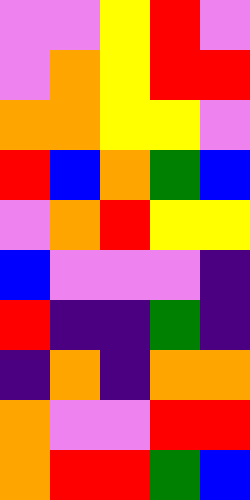[["violet", "violet", "yellow", "red", "violet"], ["violet", "orange", "yellow", "red", "red"], ["orange", "orange", "yellow", "yellow", "violet"], ["red", "blue", "orange", "green", "blue"], ["violet", "orange", "red", "yellow", "yellow"], ["blue", "violet", "violet", "violet", "indigo"], ["red", "indigo", "indigo", "green", "indigo"], ["indigo", "orange", "indigo", "orange", "orange"], ["orange", "violet", "violet", "red", "red"], ["orange", "red", "red", "green", "blue"]]